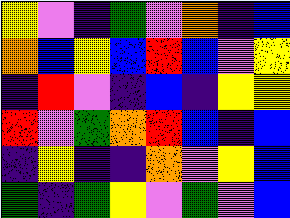[["yellow", "violet", "indigo", "green", "violet", "orange", "indigo", "blue"], ["orange", "blue", "yellow", "blue", "red", "blue", "violet", "yellow"], ["indigo", "red", "violet", "indigo", "blue", "indigo", "yellow", "yellow"], ["red", "violet", "green", "orange", "red", "blue", "indigo", "blue"], ["indigo", "yellow", "indigo", "indigo", "orange", "violet", "yellow", "blue"], ["green", "indigo", "green", "yellow", "violet", "green", "violet", "blue"]]